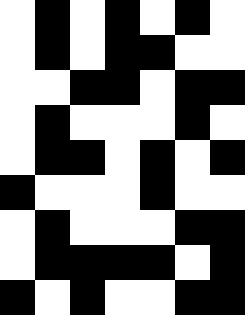[["white", "black", "white", "black", "white", "black", "white"], ["white", "black", "white", "black", "black", "white", "white"], ["white", "white", "black", "black", "white", "black", "black"], ["white", "black", "white", "white", "white", "black", "white"], ["white", "black", "black", "white", "black", "white", "black"], ["black", "white", "white", "white", "black", "white", "white"], ["white", "black", "white", "white", "white", "black", "black"], ["white", "black", "black", "black", "black", "white", "black"], ["black", "white", "black", "white", "white", "black", "black"]]